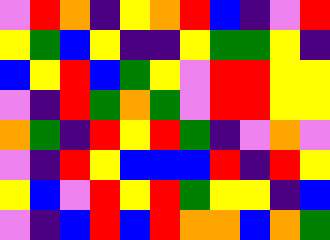[["violet", "red", "orange", "indigo", "yellow", "orange", "red", "blue", "indigo", "violet", "red"], ["yellow", "green", "blue", "yellow", "indigo", "indigo", "yellow", "green", "green", "yellow", "indigo"], ["blue", "yellow", "red", "blue", "green", "yellow", "violet", "red", "red", "yellow", "yellow"], ["violet", "indigo", "red", "green", "orange", "green", "violet", "red", "red", "yellow", "yellow"], ["orange", "green", "indigo", "red", "yellow", "red", "green", "indigo", "violet", "orange", "violet"], ["violet", "indigo", "red", "yellow", "blue", "blue", "blue", "red", "indigo", "red", "yellow"], ["yellow", "blue", "violet", "red", "yellow", "red", "green", "yellow", "yellow", "indigo", "blue"], ["violet", "indigo", "blue", "red", "blue", "red", "orange", "orange", "blue", "orange", "green"]]